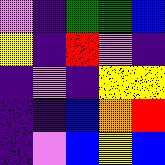[["violet", "indigo", "green", "green", "blue"], ["yellow", "indigo", "red", "violet", "indigo"], ["indigo", "violet", "indigo", "yellow", "yellow"], ["indigo", "indigo", "blue", "orange", "red"], ["indigo", "violet", "blue", "yellow", "blue"]]